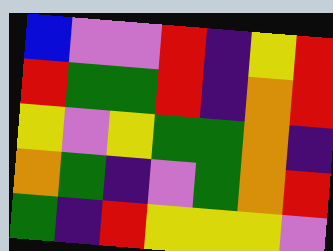[["blue", "violet", "violet", "red", "indigo", "yellow", "red"], ["red", "green", "green", "red", "indigo", "orange", "red"], ["yellow", "violet", "yellow", "green", "green", "orange", "indigo"], ["orange", "green", "indigo", "violet", "green", "orange", "red"], ["green", "indigo", "red", "yellow", "yellow", "yellow", "violet"]]